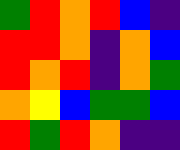[["green", "red", "orange", "red", "blue", "indigo"], ["red", "red", "orange", "indigo", "orange", "blue"], ["red", "orange", "red", "indigo", "orange", "green"], ["orange", "yellow", "blue", "green", "green", "blue"], ["red", "green", "red", "orange", "indigo", "indigo"]]